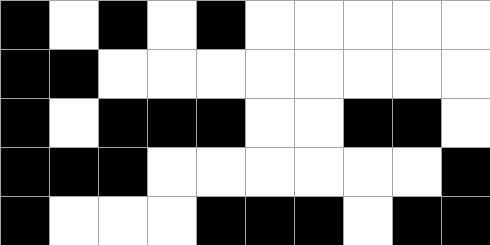[["black", "white", "black", "white", "black", "white", "white", "white", "white", "white"], ["black", "black", "white", "white", "white", "white", "white", "white", "white", "white"], ["black", "white", "black", "black", "black", "white", "white", "black", "black", "white"], ["black", "black", "black", "white", "white", "white", "white", "white", "white", "black"], ["black", "white", "white", "white", "black", "black", "black", "white", "black", "black"]]